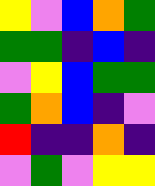[["yellow", "violet", "blue", "orange", "green"], ["green", "green", "indigo", "blue", "indigo"], ["violet", "yellow", "blue", "green", "green"], ["green", "orange", "blue", "indigo", "violet"], ["red", "indigo", "indigo", "orange", "indigo"], ["violet", "green", "violet", "yellow", "yellow"]]